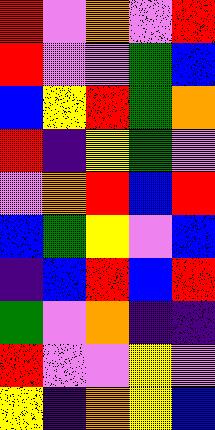[["red", "violet", "orange", "violet", "red"], ["red", "violet", "violet", "green", "blue"], ["blue", "yellow", "red", "green", "orange"], ["red", "indigo", "yellow", "green", "violet"], ["violet", "orange", "red", "blue", "red"], ["blue", "green", "yellow", "violet", "blue"], ["indigo", "blue", "red", "blue", "red"], ["green", "violet", "orange", "indigo", "indigo"], ["red", "violet", "violet", "yellow", "violet"], ["yellow", "indigo", "orange", "yellow", "blue"]]